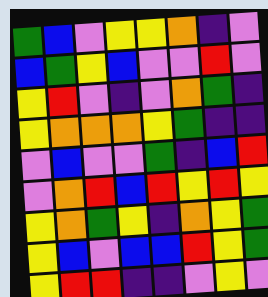[["green", "blue", "violet", "yellow", "yellow", "orange", "indigo", "violet"], ["blue", "green", "yellow", "blue", "violet", "violet", "red", "violet"], ["yellow", "red", "violet", "indigo", "violet", "orange", "green", "indigo"], ["yellow", "orange", "orange", "orange", "yellow", "green", "indigo", "indigo"], ["violet", "blue", "violet", "violet", "green", "indigo", "blue", "red"], ["violet", "orange", "red", "blue", "red", "yellow", "red", "yellow"], ["yellow", "orange", "green", "yellow", "indigo", "orange", "yellow", "green"], ["yellow", "blue", "violet", "blue", "blue", "red", "yellow", "green"], ["yellow", "red", "red", "indigo", "indigo", "violet", "yellow", "violet"]]